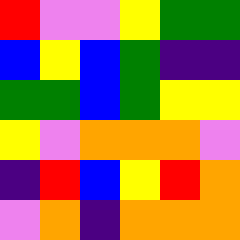[["red", "violet", "violet", "yellow", "green", "green"], ["blue", "yellow", "blue", "green", "indigo", "indigo"], ["green", "green", "blue", "green", "yellow", "yellow"], ["yellow", "violet", "orange", "orange", "orange", "violet"], ["indigo", "red", "blue", "yellow", "red", "orange"], ["violet", "orange", "indigo", "orange", "orange", "orange"]]